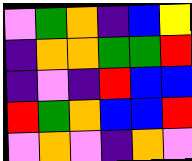[["violet", "green", "orange", "indigo", "blue", "yellow"], ["indigo", "orange", "orange", "green", "green", "red"], ["indigo", "violet", "indigo", "red", "blue", "blue"], ["red", "green", "orange", "blue", "blue", "red"], ["violet", "orange", "violet", "indigo", "orange", "violet"]]